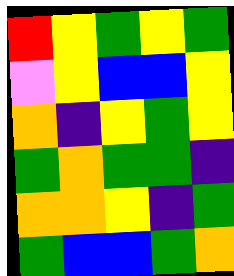[["red", "yellow", "green", "yellow", "green"], ["violet", "yellow", "blue", "blue", "yellow"], ["orange", "indigo", "yellow", "green", "yellow"], ["green", "orange", "green", "green", "indigo"], ["orange", "orange", "yellow", "indigo", "green"], ["green", "blue", "blue", "green", "orange"]]